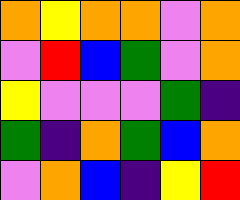[["orange", "yellow", "orange", "orange", "violet", "orange"], ["violet", "red", "blue", "green", "violet", "orange"], ["yellow", "violet", "violet", "violet", "green", "indigo"], ["green", "indigo", "orange", "green", "blue", "orange"], ["violet", "orange", "blue", "indigo", "yellow", "red"]]